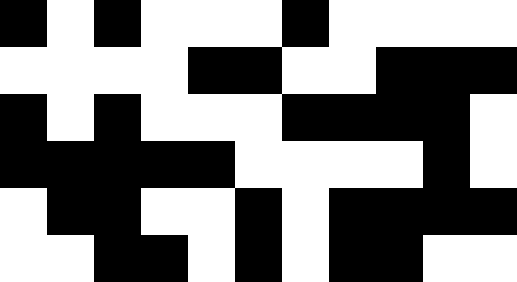[["black", "white", "black", "white", "white", "white", "black", "white", "white", "white", "white"], ["white", "white", "white", "white", "black", "black", "white", "white", "black", "black", "black"], ["black", "white", "black", "white", "white", "white", "black", "black", "black", "black", "white"], ["black", "black", "black", "black", "black", "white", "white", "white", "white", "black", "white"], ["white", "black", "black", "white", "white", "black", "white", "black", "black", "black", "black"], ["white", "white", "black", "black", "white", "black", "white", "black", "black", "white", "white"]]